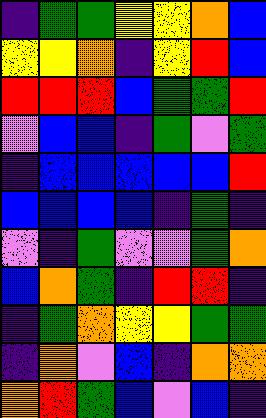[["indigo", "green", "green", "yellow", "yellow", "orange", "blue"], ["yellow", "yellow", "orange", "indigo", "yellow", "red", "blue"], ["red", "red", "red", "blue", "green", "green", "red"], ["violet", "blue", "blue", "indigo", "green", "violet", "green"], ["indigo", "blue", "blue", "blue", "blue", "blue", "red"], ["blue", "blue", "blue", "blue", "indigo", "green", "indigo"], ["violet", "indigo", "green", "violet", "violet", "green", "orange"], ["blue", "orange", "green", "indigo", "red", "red", "indigo"], ["indigo", "green", "orange", "yellow", "yellow", "green", "green"], ["indigo", "orange", "violet", "blue", "indigo", "orange", "orange"], ["orange", "red", "green", "blue", "violet", "blue", "indigo"]]